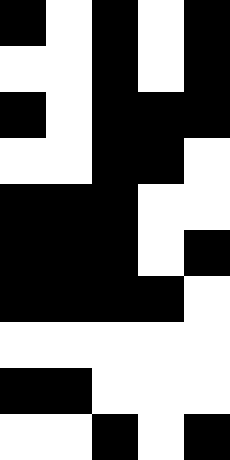[["black", "white", "black", "white", "black"], ["white", "white", "black", "white", "black"], ["black", "white", "black", "black", "black"], ["white", "white", "black", "black", "white"], ["black", "black", "black", "white", "white"], ["black", "black", "black", "white", "black"], ["black", "black", "black", "black", "white"], ["white", "white", "white", "white", "white"], ["black", "black", "white", "white", "white"], ["white", "white", "black", "white", "black"]]